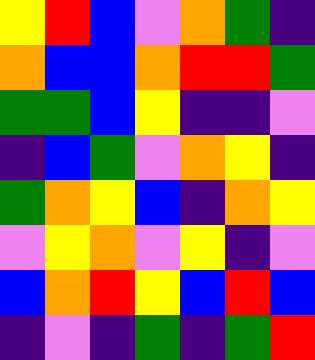[["yellow", "red", "blue", "violet", "orange", "green", "indigo"], ["orange", "blue", "blue", "orange", "red", "red", "green"], ["green", "green", "blue", "yellow", "indigo", "indigo", "violet"], ["indigo", "blue", "green", "violet", "orange", "yellow", "indigo"], ["green", "orange", "yellow", "blue", "indigo", "orange", "yellow"], ["violet", "yellow", "orange", "violet", "yellow", "indigo", "violet"], ["blue", "orange", "red", "yellow", "blue", "red", "blue"], ["indigo", "violet", "indigo", "green", "indigo", "green", "red"]]